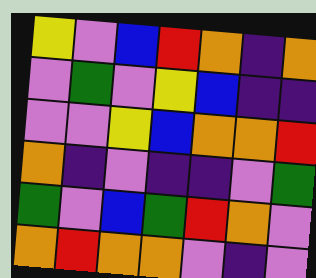[["yellow", "violet", "blue", "red", "orange", "indigo", "orange"], ["violet", "green", "violet", "yellow", "blue", "indigo", "indigo"], ["violet", "violet", "yellow", "blue", "orange", "orange", "red"], ["orange", "indigo", "violet", "indigo", "indigo", "violet", "green"], ["green", "violet", "blue", "green", "red", "orange", "violet"], ["orange", "red", "orange", "orange", "violet", "indigo", "violet"]]